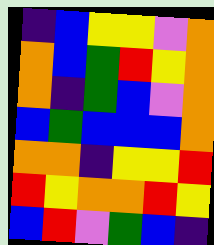[["indigo", "blue", "yellow", "yellow", "violet", "orange"], ["orange", "blue", "green", "red", "yellow", "orange"], ["orange", "indigo", "green", "blue", "violet", "orange"], ["blue", "green", "blue", "blue", "blue", "orange"], ["orange", "orange", "indigo", "yellow", "yellow", "red"], ["red", "yellow", "orange", "orange", "red", "yellow"], ["blue", "red", "violet", "green", "blue", "indigo"]]